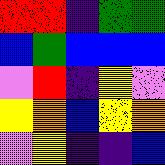[["red", "red", "indigo", "green", "green"], ["blue", "green", "blue", "blue", "blue"], ["violet", "red", "indigo", "yellow", "violet"], ["yellow", "orange", "blue", "yellow", "orange"], ["violet", "yellow", "indigo", "indigo", "blue"]]